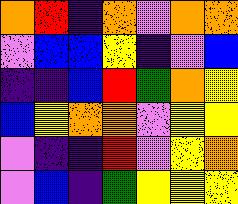[["orange", "red", "indigo", "orange", "violet", "orange", "orange"], ["violet", "blue", "blue", "yellow", "indigo", "violet", "blue"], ["indigo", "indigo", "blue", "red", "green", "orange", "yellow"], ["blue", "yellow", "orange", "orange", "violet", "yellow", "yellow"], ["violet", "indigo", "indigo", "red", "violet", "yellow", "orange"], ["violet", "blue", "indigo", "green", "yellow", "yellow", "yellow"]]